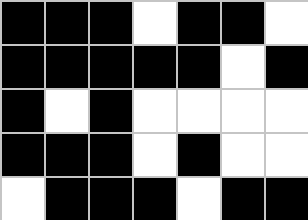[["black", "black", "black", "white", "black", "black", "white"], ["black", "black", "black", "black", "black", "white", "black"], ["black", "white", "black", "white", "white", "white", "white"], ["black", "black", "black", "white", "black", "white", "white"], ["white", "black", "black", "black", "white", "black", "black"]]